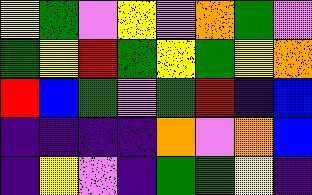[["yellow", "green", "violet", "yellow", "violet", "orange", "green", "violet"], ["green", "yellow", "red", "green", "yellow", "green", "yellow", "orange"], ["red", "blue", "green", "violet", "green", "red", "indigo", "blue"], ["indigo", "indigo", "indigo", "indigo", "orange", "violet", "orange", "blue"], ["indigo", "yellow", "violet", "indigo", "green", "green", "yellow", "indigo"]]